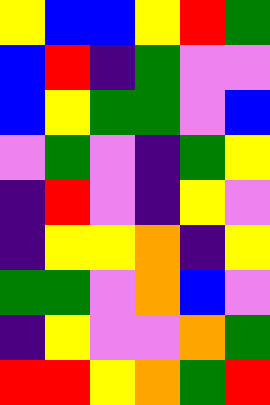[["yellow", "blue", "blue", "yellow", "red", "green"], ["blue", "red", "indigo", "green", "violet", "violet"], ["blue", "yellow", "green", "green", "violet", "blue"], ["violet", "green", "violet", "indigo", "green", "yellow"], ["indigo", "red", "violet", "indigo", "yellow", "violet"], ["indigo", "yellow", "yellow", "orange", "indigo", "yellow"], ["green", "green", "violet", "orange", "blue", "violet"], ["indigo", "yellow", "violet", "violet", "orange", "green"], ["red", "red", "yellow", "orange", "green", "red"]]